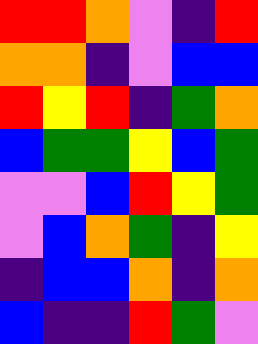[["red", "red", "orange", "violet", "indigo", "red"], ["orange", "orange", "indigo", "violet", "blue", "blue"], ["red", "yellow", "red", "indigo", "green", "orange"], ["blue", "green", "green", "yellow", "blue", "green"], ["violet", "violet", "blue", "red", "yellow", "green"], ["violet", "blue", "orange", "green", "indigo", "yellow"], ["indigo", "blue", "blue", "orange", "indigo", "orange"], ["blue", "indigo", "indigo", "red", "green", "violet"]]